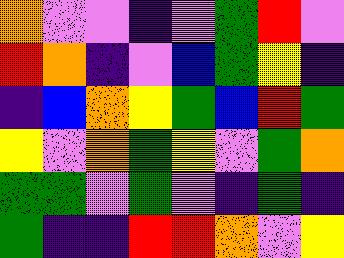[["orange", "violet", "violet", "indigo", "violet", "green", "red", "violet"], ["red", "orange", "indigo", "violet", "blue", "green", "yellow", "indigo"], ["indigo", "blue", "orange", "yellow", "green", "blue", "red", "green"], ["yellow", "violet", "orange", "green", "yellow", "violet", "green", "orange"], ["green", "green", "violet", "green", "violet", "indigo", "green", "indigo"], ["green", "indigo", "indigo", "red", "red", "orange", "violet", "yellow"]]